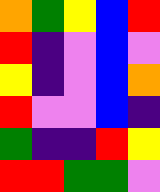[["orange", "green", "yellow", "blue", "red"], ["red", "indigo", "violet", "blue", "violet"], ["yellow", "indigo", "violet", "blue", "orange"], ["red", "violet", "violet", "blue", "indigo"], ["green", "indigo", "indigo", "red", "yellow"], ["red", "red", "green", "green", "violet"]]